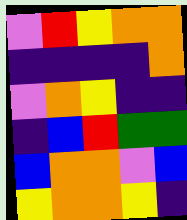[["violet", "red", "yellow", "orange", "orange"], ["indigo", "indigo", "indigo", "indigo", "orange"], ["violet", "orange", "yellow", "indigo", "indigo"], ["indigo", "blue", "red", "green", "green"], ["blue", "orange", "orange", "violet", "blue"], ["yellow", "orange", "orange", "yellow", "indigo"]]